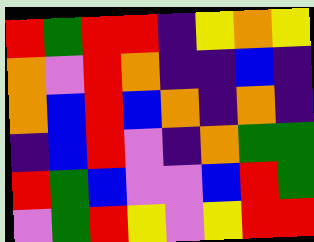[["red", "green", "red", "red", "indigo", "yellow", "orange", "yellow"], ["orange", "violet", "red", "orange", "indigo", "indigo", "blue", "indigo"], ["orange", "blue", "red", "blue", "orange", "indigo", "orange", "indigo"], ["indigo", "blue", "red", "violet", "indigo", "orange", "green", "green"], ["red", "green", "blue", "violet", "violet", "blue", "red", "green"], ["violet", "green", "red", "yellow", "violet", "yellow", "red", "red"]]